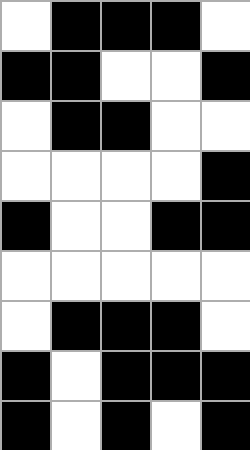[["white", "black", "black", "black", "white"], ["black", "black", "white", "white", "black"], ["white", "black", "black", "white", "white"], ["white", "white", "white", "white", "black"], ["black", "white", "white", "black", "black"], ["white", "white", "white", "white", "white"], ["white", "black", "black", "black", "white"], ["black", "white", "black", "black", "black"], ["black", "white", "black", "white", "black"]]